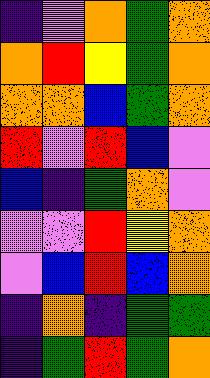[["indigo", "violet", "orange", "green", "orange"], ["orange", "red", "yellow", "green", "orange"], ["orange", "orange", "blue", "green", "orange"], ["red", "violet", "red", "blue", "violet"], ["blue", "indigo", "green", "orange", "violet"], ["violet", "violet", "red", "yellow", "orange"], ["violet", "blue", "red", "blue", "orange"], ["indigo", "orange", "indigo", "green", "green"], ["indigo", "green", "red", "green", "orange"]]